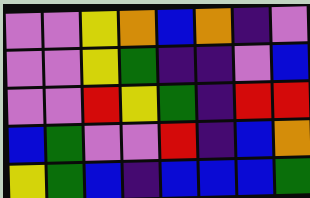[["violet", "violet", "yellow", "orange", "blue", "orange", "indigo", "violet"], ["violet", "violet", "yellow", "green", "indigo", "indigo", "violet", "blue"], ["violet", "violet", "red", "yellow", "green", "indigo", "red", "red"], ["blue", "green", "violet", "violet", "red", "indigo", "blue", "orange"], ["yellow", "green", "blue", "indigo", "blue", "blue", "blue", "green"]]